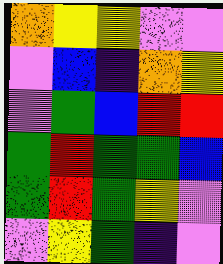[["orange", "yellow", "yellow", "violet", "violet"], ["violet", "blue", "indigo", "orange", "yellow"], ["violet", "green", "blue", "red", "red"], ["green", "red", "green", "green", "blue"], ["green", "red", "green", "yellow", "violet"], ["violet", "yellow", "green", "indigo", "violet"]]